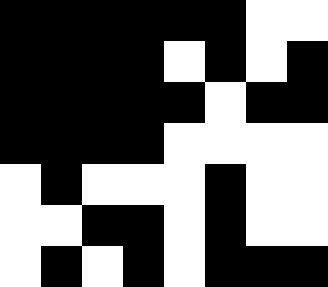[["black", "black", "black", "black", "black", "black", "white", "white"], ["black", "black", "black", "black", "white", "black", "white", "black"], ["black", "black", "black", "black", "black", "white", "black", "black"], ["black", "black", "black", "black", "white", "white", "white", "white"], ["white", "black", "white", "white", "white", "black", "white", "white"], ["white", "white", "black", "black", "white", "black", "white", "white"], ["white", "black", "white", "black", "white", "black", "black", "black"]]